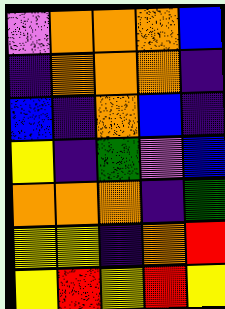[["violet", "orange", "orange", "orange", "blue"], ["indigo", "orange", "orange", "orange", "indigo"], ["blue", "indigo", "orange", "blue", "indigo"], ["yellow", "indigo", "green", "violet", "blue"], ["orange", "orange", "orange", "indigo", "green"], ["yellow", "yellow", "indigo", "orange", "red"], ["yellow", "red", "yellow", "red", "yellow"]]